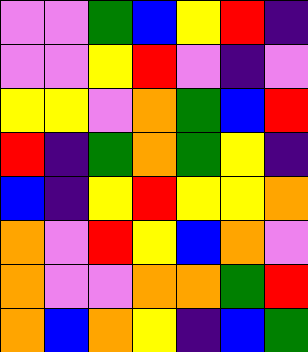[["violet", "violet", "green", "blue", "yellow", "red", "indigo"], ["violet", "violet", "yellow", "red", "violet", "indigo", "violet"], ["yellow", "yellow", "violet", "orange", "green", "blue", "red"], ["red", "indigo", "green", "orange", "green", "yellow", "indigo"], ["blue", "indigo", "yellow", "red", "yellow", "yellow", "orange"], ["orange", "violet", "red", "yellow", "blue", "orange", "violet"], ["orange", "violet", "violet", "orange", "orange", "green", "red"], ["orange", "blue", "orange", "yellow", "indigo", "blue", "green"]]